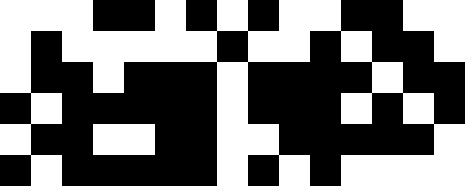[["white", "white", "white", "black", "black", "white", "black", "white", "black", "white", "white", "black", "black", "white", "white"], ["white", "black", "white", "white", "white", "white", "white", "black", "white", "white", "black", "white", "black", "black", "white"], ["white", "black", "black", "white", "black", "black", "black", "white", "black", "black", "black", "black", "white", "black", "black"], ["black", "white", "black", "black", "black", "black", "black", "white", "black", "black", "black", "white", "black", "white", "black"], ["white", "black", "black", "white", "white", "black", "black", "white", "white", "black", "black", "black", "black", "black", "white"], ["black", "white", "black", "black", "black", "black", "black", "white", "black", "white", "black", "white", "white", "white", "white"]]